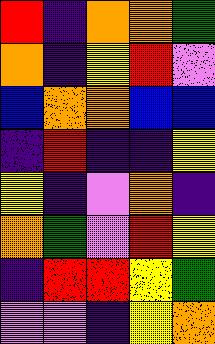[["red", "indigo", "orange", "orange", "green"], ["orange", "indigo", "yellow", "red", "violet"], ["blue", "orange", "orange", "blue", "blue"], ["indigo", "red", "indigo", "indigo", "yellow"], ["yellow", "indigo", "violet", "orange", "indigo"], ["orange", "green", "violet", "red", "yellow"], ["indigo", "red", "red", "yellow", "green"], ["violet", "violet", "indigo", "yellow", "orange"]]